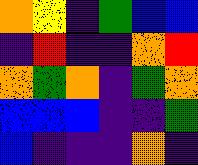[["orange", "yellow", "indigo", "green", "blue", "blue"], ["indigo", "red", "indigo", "indigo", "orange", "red"], ["orange", "green", "orange", "indigo", "green", "orange"], ["blue", "blue", "blue", "indigo", "indigo", "green"], ["blue", "indigo", "indigo", "indigo", "orange", "indigo"]]